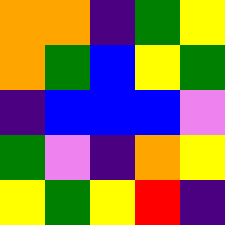[["orange", "orange", "indigo", "green", "yellow"], ["orange", "green", "blue", "yellow", "green"], ["indigo", "blue", "blue", "blue", "violet"], ["green", "violet", "indigo", "orange", "yellow"], ["yellow", "green", "yellow", "red", "indigo"]]